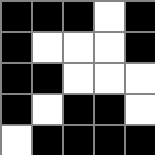[["black", "black", "black", "white", "black"], ["black", "white", "white", "white", "black"], ["black", "black", "white", "white", "white"], ["black", "white", "black", "black", "white"], ["white", "black", "black", "black", "black"]]